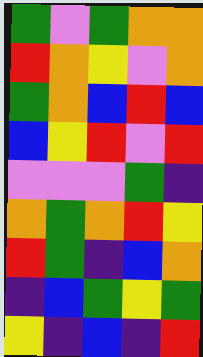[["green", "violet", "green", "orange", "orange"], ["red", "orange", "yellow", "violet", "orange"], ["green", "orange", "blue", "red", "blue"], ["blue", "yellow", "red", "violet", "red"], ["violet", "violet", "violet", "green", "indigo"], ["orange", "green", "orange", "red", "yellow"], ["red", "green", "indigo", "blue", "orange"], ["indigo", "blue", "green", "yellow", "green"], ["yellow", "indigo", "blue", "indigo", "red"]]